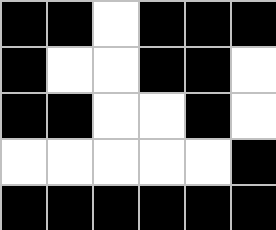[["black", "black", "white", "black", "black", "black"], ["black", "white", "white", "black", "black", "white"], ["black", "black", "white", "white", "black", "white"], ["white", "white", "white", "white", "white", "black"], ["black", "black", "black", "black", "black", "black"]]